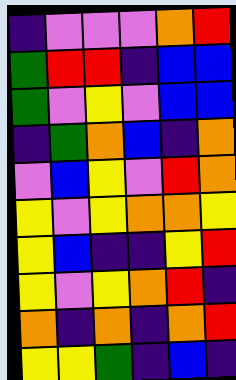[["indigo", "violet", "violet", "violet", "orange", "red"], ["green", "red", "red", "indigo", "blue", "blue"], ["green", "violet", "yellow", "violet", "blue", "blue"], ["indigo", "green", "orange", "blue", "indigo", "orange"], ["violet", "blue", "yellow", "violet", "red", "orange"], ["yellow", "violet", "yellow", "orange", "orange", "yellow"], ["yellow", "blue", "indigo", "indigo", "yellow", "red"], ["yellow", "violet", "yellow", "orange", "red", "indigo"], ["orange", "indigo", "orange", "indigo", "orange", "red"], ["yellow", "yellow", "green", "indigo", "blue", "indigo"]]